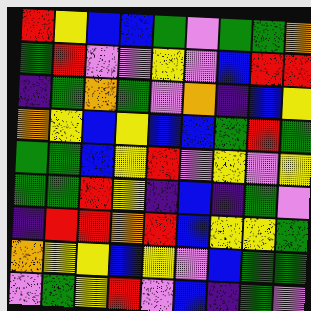[["red", "yellow", "blue", "blue", "green", "violet", "green", "green", "orange"], ["green", "red", "violet", "violet", "yellow", "violet", "blue", "red", "red"], ["indigo", "green", "orange", "green", "violet", "orange", "indigo", "blue", "yellow"], ["orange", "yellow", "blue", "yellow", "blue", "blue", "green", "red", "green"], ["green", "green", "blue", "yellow", "red", "violet", "yellow", "violet", "yellow"], ["green", "green", "red", "yellow", "indigo", "blue", "indigo", "green", "violet"], ["indigo", "red", "red", "orange", "red", "blue", "yellow", "yellow", "green"], ["orange", "yellow", "yellow", "blue", "yellow", "violet", "blue", "green", "green"], ["violet", "green", "yellow", "red", "violet", "blue", "indigo", "green", "violet"]]